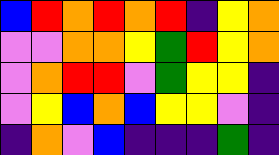[["blue", "red", "orange", "red", "orange", "red", "indigo", "yellow", "orange"], ["violet", "violet", "orange", "orange", "yellow", "green", "red", "yellow", "orange"], ["violet", "orange", "red", "red", "violet", "green", "yellow", "yellow", "indigo"], ["violet", "yellow", "blue", "orange", "blue", "yellow", "yellow", "violet", "indigo"], ["indigo", "orange", "violet", "blue", "indigo", "indigo", "indigo", "green", "indigo"]]